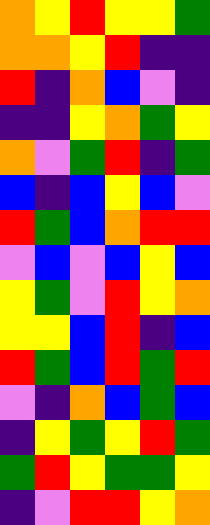[["orange", "yellow", "red", "yellow", "yellow", "green"], ["orange", "orange", "yellow", "red", "indigo", "indigo"], ["red", "indigo", "orange", "blue", "violet", "indigo"], ["indigo", "indigo", "yellow", "orange", "green", "yellow"], ["orange", "violet", "green", "red", "indigo", "green"], ["blue", "indigo", "blue", "yellow", "blue", "violet"], ["red", "green", "blue", "orange", "red", "red"], ["violet", "blue", "violet", "blue", "yellow", "blue"], ["yellow", "green", "violet", "red", "yellow", "orange"], ["yellow", "yellow", "blue", "red", "indigo", "blue"], ["red", "green", "blue", "red", "green", "red"], ["violet", "indigo", "orange", "blue", "green", "blue"], ["indigo", "yellow", "green", "yellow", "red", "green"], ["green", "red", "yellow", "green", "green", "yellow"], ["indigo", "violet", "red", "red", "yellow", "orange"]]